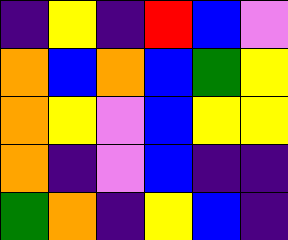[["indigo", "yellow", "indigo", "red", "blue", "violet"], ["orange", "blue", "orange", "blue", "green", "yellow"], ["orange", "yellow", "violet", "blue", "yellow", "yellow"], ["orange", "indigo", "violet", "blue", "indigo", "indigo"], ["green", "orange", "indigo", "yellow", "blue", "indigo"]]